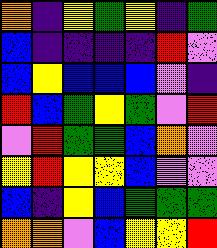[["orange", "indigo", "yellow", "green", "yellow", "indigo", "green"], ["blue", "indigo", "indigo", "indigo", "indigo", "red", "violet"], ["blue", "yellow", "blue", "blue", "blue", "violet", "indigo"], ["red", "blue", "green", "yellow", "green", "violet", "red"], ["violet", "red", "green", "green", "blue", "orange", "violet"], ["yellow", "red", "yellow", "yellow", "blue", "violet", "violet"], ["blue", "indigo", "yellow", "blue", "green", "green", "green"], ["orange", "orange", "violet", "blue", "yellow", "yellow", "red"]]